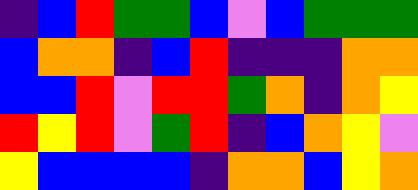[["indigo", "blue", "red", "green", "green", "blue", "violet", "blue", "green", "green", "green"], ["blue", "orange", "orange", "indigo", "blue", "red", "indigo", "indigo", "indigo", "orange", "orange"], ["blue", "blue", "red", "violet", "red", "red", "green", "orange", "indigo", "orange", "yellow"], ["red", "yellow", "red", "violet", "green", "red", "indigo", "blue", "orange", "yellow", "violet"], ["yellow", "blue", "blue", "blue", "blue", "indigo", "orange", "orange", "blue", "yellow", "orange"]]